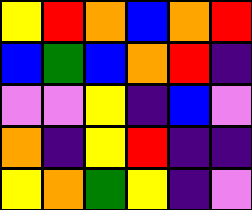[["yellow", "red", "orange", "blue", "orange", "red"], ["blue", "green", "blue", "orange", "red", "indigo"], ["violet", "violet", "yellow", "indigo", "blue", "violet"], ["orange", "indigo", "yellow", "red", "indigo", "indigo"], ["yellow", "orange", "green", "yellow", "indigo", "violet"]]